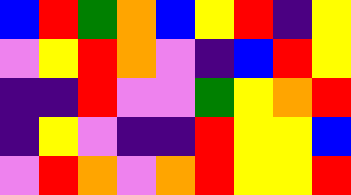[["blue", "red", "green", "orange", "blue", "yellow", "red", "indigo", "yellow"], ["violet", "yellow", "red", "orange", "violet", "indigo", "blue", "red", "yellow"], ["indigo", "indigo", "red", "violet", "violet", "green", "yellow", "orange", "red"], ["indigo", "yellow", "violet", "indigo", "indigo", "red", "yellow", "yellow", "blue"], ["violet", "red", "orange", "violet", "orange", "red", "yellow", "yellow", "red"]]